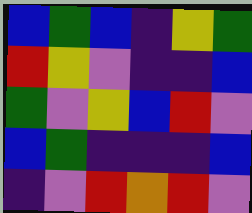[["blue", "green", "blue", "indigo", "yellow", "green"], ["red", "yellow", "violet", "indigo", "indigo", "blue"], ["green", "violet", "yellow", "blue", "red", "violet"], ["blue", "green", "indigo", "indigo", "indigo", "blue"], ["indigo", "violet", "red", "orange", "red", "violet"]]